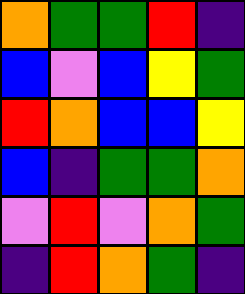[["orange", "green", "green", "red", "indigo"], ["blue", "violet", "blue", "yellow", "green"], ["red", "orange", "blue", "blue", "yellow"], ["blue", "indigo", "green", "green", "orange"], ["violet", "red", "violet", "orange", "green"], ["indigo", "red", "orange", "green", "indigo"]]